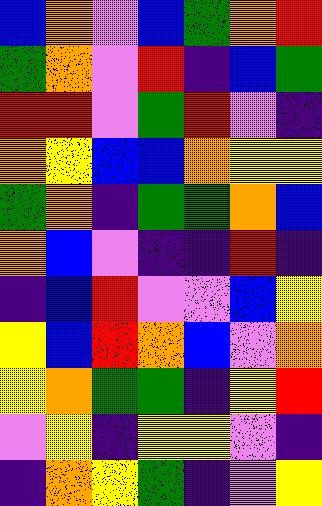[["blue", "orange", "violet", "blue", "green", "orange", "red"], ["green", "orange", "violet", "red", "indigo", "blue", "green"], ["red", "red", "violet", "green", "red", "violet", "indigo"], ["orange", "yellow", "blue", "blue", "orange", "yellow", "yellow"], ["green", "orange", "indigo", "green", "green", "orange", "blue"], ["orange", "blue", "violet", "indigo", "indigo", "red", "indigo"], ["indigo", "blue", "red", "violet", "violet", "blue", "yellow"], ["yellow", "blue", "red", "orange", "blue", "violet", "orange"], ["yellow", "orange", "green", "green", "indigo", "yellow", "red"], ["violet", "yellow", "indigo", "yellow", "yellow", "violet", "indigo"], ["indigo", "orange", "yellow", "green", "indigo", "violet", "yellow"]]